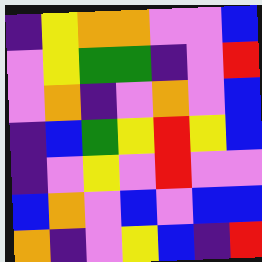[["indigo", "yellow", "orange", "orange", "violet", "violet", "blue"], ["violet", "yellow", "green", "green", "indigo", "violet", "red"], ["violet", "orange", "indigo", "violet", "orange", "violet", "blue"], ["indigo", "blue", "green", "yellow", "red", "yellow", "blue"], ["indigo", "violet", "yellow", "violet", "red", "violet", "violet"], ["blue", "orange", "violet", "blue", "violet", "blue", "blue"], ["orange", "indigo", "violet", "yellow", "blue", "indigo", "red"]]